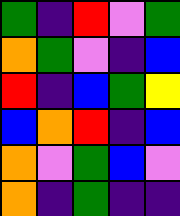[["green", "indigo", "red", "violet", "green"], ["orange", "green", "violet", "indigo", "blue"], ["red", "indigo", "blue", "green", "yellow"], ["blue", "orange", "red", "indigo", "blue"], ["orange", "violet", "green", "blue", "violet"], ["orange", "indigo", "green", "indigo", "indigo"]]